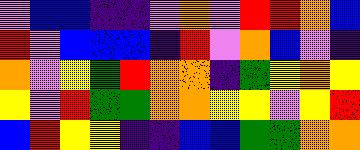[["violet", "blue", "blue", "indigo", "indigo", "violet", "orange", "violet", "red", "red", "orange", "blue"], ["red", "violet", "blue", "blue", "blue", "indigo", "red", "violet", "orange", "blue", "violet", "indigo"], ["orange", "violet", "yellow", "green", "red", "orange", "orange", "indigo", "green", "yellow", "orange", "yellow"], ["yellow", "violet", "red", "green", "green", "orange", "orange", "yellow", "yellow", "violet", "yellow", "red"], ["blue", "red", "yellow", "yellow", "indigo", "indigo", "blue", "blue", "green", "green", "orange", "orange"]]